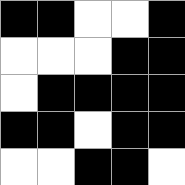[["black", "black", "white", "white", "black"], ["white", "white", "white", "black", "black"], ["white", "black", "black", "black", "black"], ["black", "black", "white", "black", "black"], ["white", "white", "black", "black", "white"]]